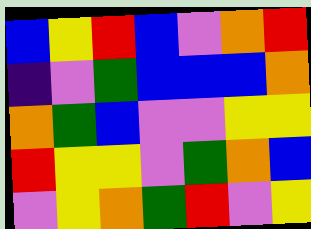[["blue", "yellow", "red", "blue", "violet", "orange", "red"], ["indigo", "violet", "green", "blue", "blue", "blue", "orange"], ["orange", "green", "blue", "violet", "violet", "yellow", "yellow"], ["red", "yellow", "yellow", "violet", "green", "orange", "blue"], ["violet", "yellow", "orange", "green", "red", "violet", "yellow"]]